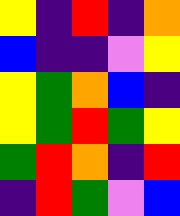[["yellow", "indigo", "red", "indigo", "orange"], ["blue", "indigo", "indigo", "violet", "yellow"], ["yellow", "green", "orange", "blue", "indigo"], ["yellow", "green", "red", "green", "yellow"], ["green", "red", "orange", "indigo", "red"], ["indigo", "red", "green", "violet", "blue"]]